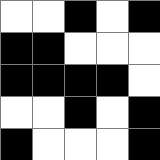[["white", "white", "black", "white", "black"], ["black", "black", "white", "white", "white"], ["black", "black", "black", "black", "white"], ["white", "white", "black", "white", "black"], ["black", "white", "white", "white", "black"]]